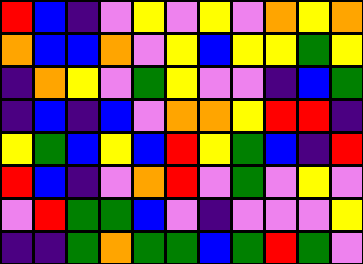[["red", "blue", "indigo", "violet", "yellow", "violet", "yellow", "violet", "orange", "yellow", "orange"], ["orange", "blue", "blue", "orange", "violet", "yellow", "blue", "yellow", "yellow", "green", "yellow"], ["indigo", "orange", "yellow", "violet", "green", "yellow", "violet", "violet", "indigo", "blue", "green"], ["indigo", "blue", "indigo", "blue", "violet", "orange", "orange", "yellow", "red", "red", "indigo"], ["yellow", "green", "blue", "yellow", "blue", "red", "yellow", "green", "blue", "indigo", "red"], ["red", "blue", "indigo", "violet", "orange", "red", "violet", "green", "violet", "yellow", "violet"], ["violet", "red", "green", "green", "blue", "violet", "indigo", "violet", "violet", "violet", "yellow"], ["indigo", "indigo", "green", "orange", "green", "green", "blue", "green", "red", "green", "violet"]]